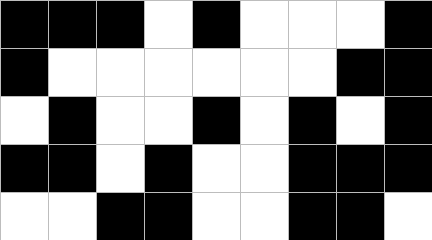[["black", "black", "black", "white", "black", "white", "white", "white", "black"], ["black", "white", "white", "white", "white", "white", "white", "black", "black"], ["white", "black", "white", "white", "black", "white", "black", "white", "black"], ["black", "black", "white", "black", "white", "white", "black", "black", "black"], ["white", "white", "black", "black", "white", "white", "black", "black", "white"]]